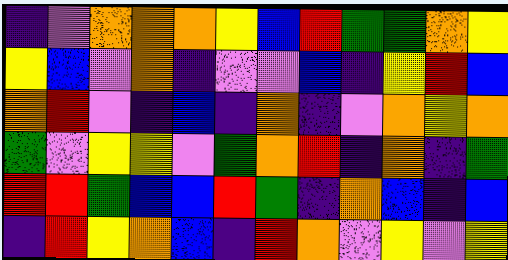[["indigo", "violet", "orange", "orange", "orange", "yellow", "blue", "red", "green", "green", "orange", "yellow"], ["yellow", "blue", "violet", "orange", "indigo", "violet", "violet", "blue", "indigo", "yellow", "red", "blue"], ["orange", "red", "violet", "indigo", "blue", "indigo", "orange", "indigo", "violet", "orange", "yellow", "orange"], ["green", "violet", "yellow", "yellow", "violet", "green", "orange", "red", "indigo", "orange", "indigo", "green"], ["red", "red", "green", "blue", "blue", "red", "green", "indigo", "orange", "blue", "indigo", "blue"], ["indigo", "red", "yellow", "orange", "blue", "indigo", "red", "orange", "violet", "yellow", "violet", "yellow"]]